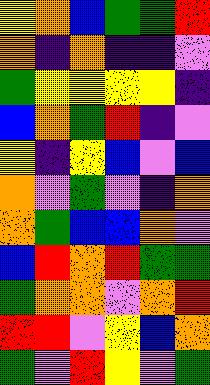[["yellow", "orange", "blue", "green", "green", "red"], ["orange", "indigo", "orange", "indigo", "indigo", "violet"], ["green", "yellow", "yellow", "yellow", "yellow", "indigo"], ["blue", "orange", "green", "red", "indigo", "violet"], ["yellow", "indigo", "yellow", "blue", "violet", "blue"], ["orange", "violet", "green", "violet", "indigo", "orange"], ["orange", "green", "blue", "blue", "orange", "violet"], ["blue", "red", "orange", "red", "green", "green"], ["green", "orange", "orange", "violet", "orange", "red"], ["red", "red", "violet", "yellow", "blue", "orange"], ["green", "violet", "red", "yellow", "violet", "green"]]